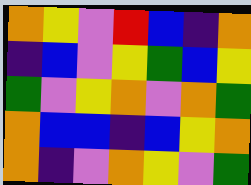[["orange", "yellow", "violet", "red", "blue", "indigo", "orange"], ["indigo", "blue", "violet", "yellow", "green", "blue", "yellow"], ["green", "violet", "yellow", "orange", "violet", "orange", "green"], ["orange", "blue", "blue", "indigo", "blue", "yellow", "orange"], ["orange", "indigo", "violet", "orange", "yellow", "violet", "green"]]